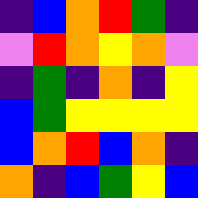[["indigo", "blue", "orange", "red", "green", "indigo"], ["violet", "red", "orange", "yellow", "orange", "violet"], ["indigo", "green", "indigo", "orange", "indigo", "yellow"], ["blue", "green", "yellow", "yellow", "yellow", "yellow"], ["blue", "orange", "red", "blue", "orange", "indigo"], ["orange", "indigo", "blue", "green", "yellow", "blue"]]